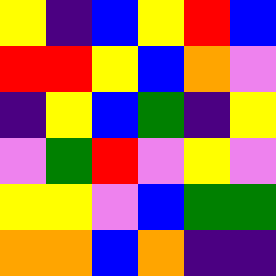[["yellow", "indigo", "blue", "yellow", "red", "blue"], ["red", "red", "yellow", "blue", "orange", "violet"], ["indigo", "yellow", "blue", "green", "indigo", "yellow"], ["violet", "green", "red", "violet", "yellow", "violet"], ["yellow", "yellow", "violet", "blue", "green", "green"], ["orange", "orange", "blue", "orange", "indigo", "indigo"]]